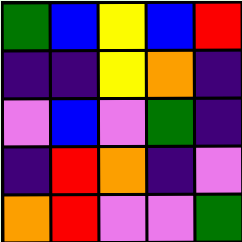[["green", "blue", "yellow", "blue", "red"], ["indigo", "indigo", "yellow", "orange", "indigo"], ["violet", "blue", "violet", "green", "indigo"], ["indigo", "red", "orange", "indigo", "violet"], ["orange", "red", "violet", "violet", "green"]]